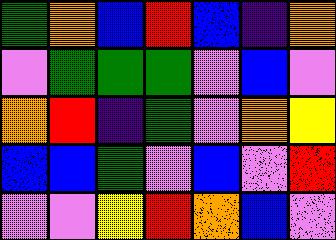[["green", "orange", "blue", "red", "blue", "indigo", "orange"], ["violet", "green", "green", "green", "violet", "blue", "violet"], ["orange", "red", "indigo", "green", "violet", "orange", "yellow"], ["blue", "blue", "green", "violet", "blue", "violet", "red"], ["violet", "violet", "yellow", "red", "orange", "blue", "violet"]]